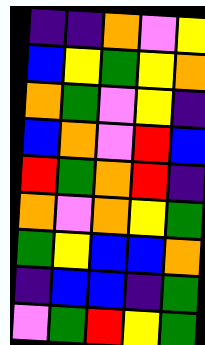[["indigo", "indigo", "orange", "violet", "yellow"], ["blue", "yellow", "green", "yellow", "orange"], ["orange", "green", "violet", "yellow", "indigo"], ["blue", "orange", "violet", "red", "blue"], ["red", "green", "orange", "red", "indigo"], ["orange", "violet", "orange", "yellow", "green"], ["green", "yellow", "blue", "blue", "orange"], ["indigo", "blue", "blue", "indigo", "green"], ["violet", "green", "red", "yellow", "green"]]